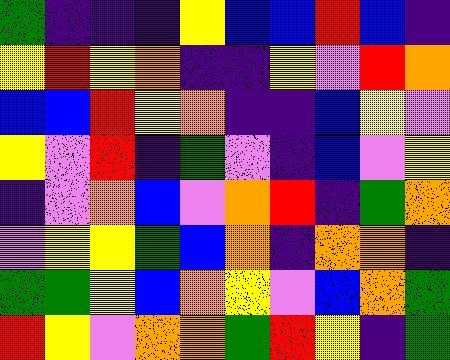[["green", "indigo", "indigo", "indigo", "yellow", "blue", "blue", "red", "blue", "indigo"], ["yellow", "red", "yellow", "orange", "indigo", "indigo", "yellow", "violet", "red", "orange"], ["blue", "blue", "red", "yellow", "orange", "indigo", "indigo", "blue", "yellow", "violet"], ["yellow", "violet", "red", "indigo", "green", "violet", "indigo", "blue", "violet", "yellow"], ["indigo", "violet", "orange", "blue", "violet", "orange", "red", "indigo", "green", "orange"], ["violet", "yellow", "yellow", "green", "blue", "orange", "indigo", "orange", "orange", "indigo"], ["green", "green", "yellow", "blue", "orange", "yellow", "violet", "blue", "orange", "green"], ["red", "yellow", "violet", "orange", "orange", "green", "red", "yellow", "indigo", "green"]]